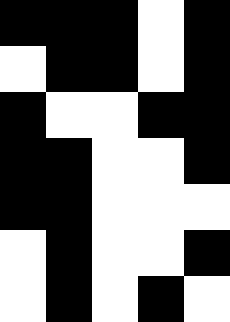[["black", "black", "black", "white", "black"], ["white", "black", "black", "white", "black"], ["black", "white", "white", "black", "black"], ["black", "black", "white", "white", "black"], ["black", "black", "white", "white", "white"], ["white", "black", "white", "white", "black"], ["white", "black", "white", "black", "white"]]